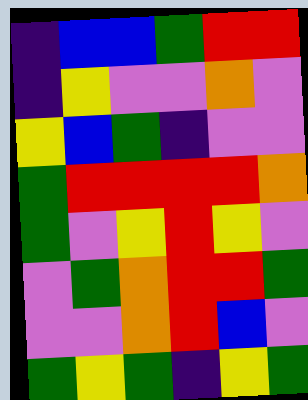[["indigo", "blue", "blue", "green", "red", "red"], ["indigo", "yellow", "violet", "violet", "orange", "violet"], ["yellow", "blue", "green", "indigo", "violet", "violet"], ["green", "red", "red", "red", "red", "orange"], ["green", "violet", "yellow", "red", "yellow", "violet"], ["violet", "green", "orange", "red", "red", "green"], ["violet", "violet", "orange", "red", "blue", "violet"], ["green", "yellow", "green", "indigo", "yellow", "green"]]